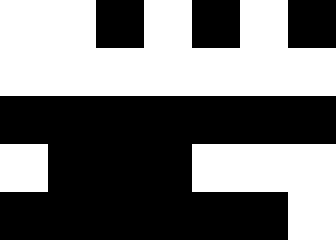[["white", "white", "black", "white", "black", "white", "black"], ["white", "white", "white", "white", "white", "white", "white"], ["black", "black", "black", "black", "black", "black", "black"], ["white", "black", "black", "black", "white", "white", "white"], ["black", "black", "black", "black", "black", "black", "white"]]